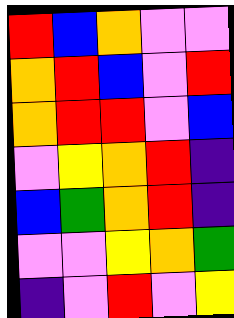[["red", "blue", "orange", "violet", "violet"], ["orange", "red", "blue", "violet", "red"], ["orange", "red", "red", "violet", "blue"], ["violet", "yellow", "orange", "red", "indigo"], ["blue", "green", "orange", "red", "indigo"], ["violet", "violet", "yellow", "orange", "green"], ["indigo", "violet", "red", "violet", "yellow"]]